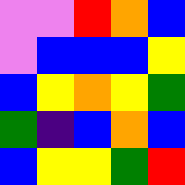[["violet", "violet", "red", "orange", "blue"], ["violet", "blue", "blue", "blue", "yellow"], ["blue", "yellow", "orange", "yellow", "green"], ["green", "indigo", "blue", "orange", "blue"], ["blue", "yellow", "yellow", "green", "red"]]